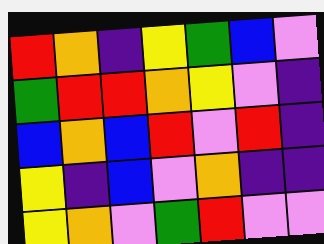[["red", "orange", "indigo", "yellow", "green", "blue", "violet"], ["green", "red", "red", "orange", "yellow", "violet", "indigo"], ["blue", "orange", "blue", "red", "violet", "red", "indigo"], ["yellow", "indigo", "blue", "violet", "orange", "indigo", "indigo"], ["yellow", "orange", "violet", "green", "red", "violet", "violet"]]